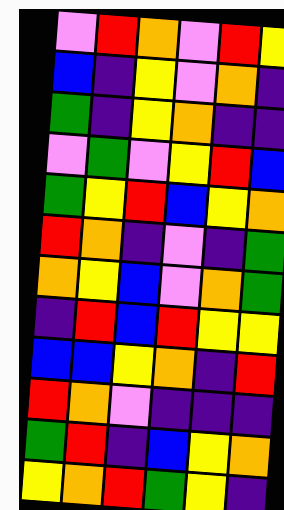[["violet", "red", "orange", "violet", "red", "yellow"], ["blue", "indigo", "yellow", "violet", "orange", "indigo"], ["green", "indigo", "yellow", "orange", "indigo", "indigo"], ["violet", "green", "violet", "yellow", "red", "blue"], ["green", "yellow", "red", "blue", "yellow", "orange"], ["red", "orange", "indigo", "violet", "indigo", "green"], ["orange", "yellow", "blue", "violet", "orange", "green"], ["indigo", "red", "blue", "red", "yellow", "yellow"], ["blue", "blue", "yellow", "orange", "indigo", "red"], ["red", "orange", "violet", "indigo", "indigo", "indigo"], ["green", "red", "indigo", "blue", "yellow", "orange"], ["yellow", "orange", "red", "green", "yellow", "indigo"]]